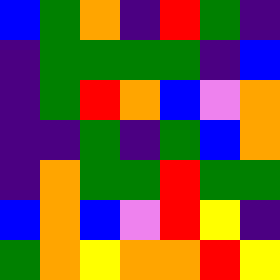[["blue", "green", "orange", "indigo", "red", "green", "indigo"], ["indigo", "green", "green", "green", "green", "indigo", "blue"], ["indigo", "green", "red", "orange", "blue", "violet", "orange"], ["indigo", "indigo", "green", "indigo", "green", "blue", "orange"], ["indigo", "orange", "green", "green", "red", "green", "green"], ["blue", "orange", "blue", "violet", "red", "yellow", "indigo"], ["green", "orange", "yellow", "orange", "orange", "red", "yellow"]]